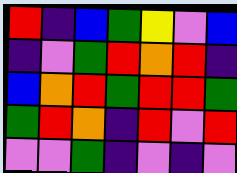[["red", "indigo", "blue", "green", "yellow", "violet", "blue"], ["indigo", "violet", "green", "red", "orange", "red", "indigo"], ["blue", "orange", "red", "green", "red", "red", "green"], ["green", "red", "orange", "indigo", "red", "violet", "red"], ["violet", "violet", "green", "indigo", "violet", "indigo", "violet"]]